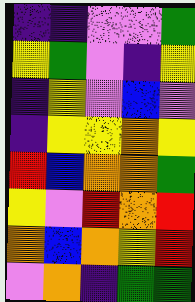[["indigo", "indigo", "violet", "violet", "green"], ["yellow", "green", "violet", "indigo", "yellow"], ["indigo", "yellow", "violet", "blue", "violet"], ["indigo", "yellow", "yellow", "orange", "yellow"], ["red", "blue", "orange", "orange", "green"], ["yellow", "violet", "red", "orange", "red"], ["orange", "blue", "orange", "yellow", "red"], ["violet", "orange", "indigo", "green", "green"]]